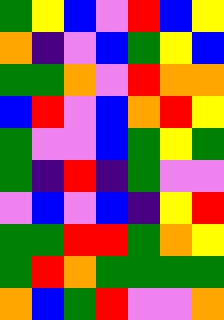[["green", "yellow", "blue", "violet", "red", "blue", "yellow"], ["orange", "indigo", "violet", "blue", "green", "yellow", "blue"], ["green", "green", "orange", "violet", "red", "orange", "orange"], ["blue", "red", "violet", "blue", "orange", "red", "yellow"], ["green", "violet", "violet", "blue", "green", "yellow", "green"], ["green", "indigo", "red", "indigo", "green", "violet", "violet"], ["violet", "blue", "violet", "blue", "indigo", "yellow", "red"], ["green", "green", "red", "red", "green", "orange", "yellow"], ["green", "red", "orange", "green", "green", "green", "green"], ["orange", "blue", "green", "red", "violet", "violet", "orange"]]